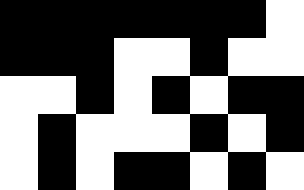[["black", "black", "black", "black", "black", "black", "black", "white"], ["black", "black", "black", "white", "white", "black", "white", "white"], ["white", "white", "black", "white", "black", "white", "black", "black"], ["white", "black", "white", "white", "white", "black", "white", "black"], ["white", "black", "white", "black", "black", "white", "black", "white"]]